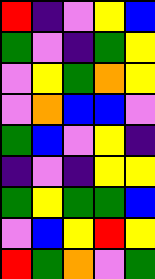[["red", "indigo", "violet", "yellow", "blue"], ["green", "violet", "indigo", "green", "yellow"], ["violet", "yellow", "green", "orange", "yellow"], ["violet", "orange", "blue", "blue", "violet"], ["green", "blue", "violet", "yellow", "indigo"], ["indigo", "violet", "indigo", "yellow", "yellow"], ["green", "yellow", "green", "green", "blue"], ["violet", "blue", "yellow", "red", "yellow"], ["red", "green", "orange", "violet", "green"]]